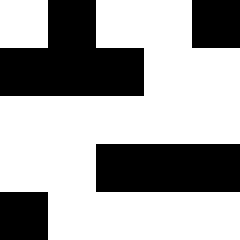[["white", "black", "white", "white", "black"], ["black", "black", "black", "white", "white"], ["white", "white", "white", "white", "white"], ["white", "white", "black", "black", "black"], ["black", "white", "white", "white", "white"]]